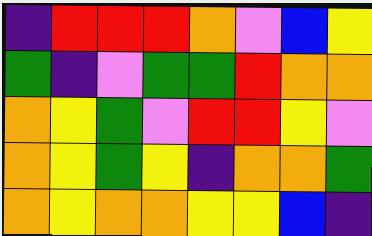[["indigo", "red", "red", "red", "orange", "violet", "blue", "yellow"], ["green", "indigo", "violet", "green", "green", "red", "orange", "orange"], ["orange", "yellow", "green", "violet", "red", "red", "yellow", "violet"], ["orange", "yellow", "green", "yellow", "indigo", "orange", "orange", "green"], ["orange", "yellow", "orange", "orange", "yellow", "yellow", "blue", "indigo"]]